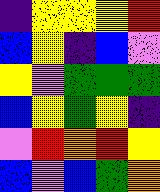[["indigo", "yellow", "yellow", "yellow", "red"], ["blue", "yellow", "indigo", "blue", "violet"], ["yellow", "violet", "green", "green", "green"], ["blue", "yellow", "green", "yellow", "indigo"], ["violet", "red", "orange", "red", "yellow"], ["blue", "violet", "blue", "green", "orange"]]